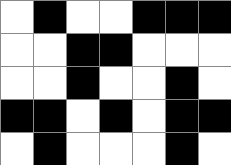[["white", "black", "white", "white", "black", "black", "black"], ["white", "white", "black", "black", "white", "white", "white"], ["white", "white", "black", "white", "white", "black", "white"], ["black", "black", "white", "black", "white", "black", "black"], ["white", "black", "white", "white", "white", "black", "white"]]